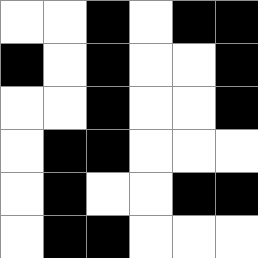[["white", "white", "black", "white", "black", "black"], ["black", "white", "black", "white", "white", "black"], ["white", "white", "black", "white", "white", "black"], ["white", "black", "black", "white", "white", "white"], ["white", "black", "white", "white", "black", "black"], ["white", "black", "black", "white", "white", "white"]]